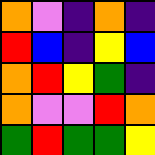[["orange", "violet", "indigo", "orange", "indigo"], ["red", "blue", "indigo", "yellow", "blue"], ["orange", "red", "yellow", "green", "indigo"], ["orange", "violet", "violet", "red", "orange"], ["green", "red", "green", "green", "yellow"]]